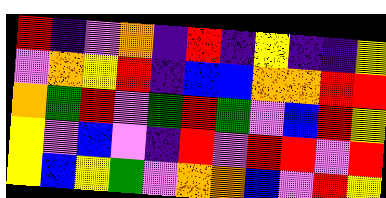[["red", "indigo", "violet", "orange", "indigo", "red", "indigo", "yellow", "indigo", "indigo", "yellow"], ["violet", "orange", "yellow", "red", "indigo", "blue", "blue", "orange", "orange", "red", "red"], ["orange", "green", "red", "violet", "green", "red", "green", "violet", "blue", "red", "yellow"], ["yellow", "violet", "blue", "violet", "indigo", "red", "violet", "red", "red", "violet", "red"], ["yellow", "blue", "yellow", "green", "violet", "orange", "orange", "blue", "violet", "red", "yellow"]]